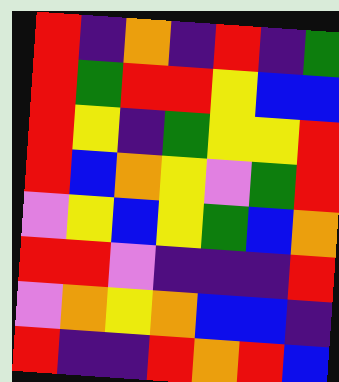[["red", "indigo", "orange", "indigo", "red", "indigo", "green"], ["red", "green", "red", "red", "yellow", "blue", "blue"], ["red", "yellow", "indigo", "green", "yellow", "yellow", "red"], ["red", "blue", "orange", "yellow", "violet", "green", "red"], ["violet", "yellow", "blue", "yellow", "green", "blue", "orange"], ["red", "red", "violet", "indigo", "indigo", "indigo", "red"], ["violet", "orange", "yellow", "orange", "blue", "blue", "indigo"], ["red", "indigo", "indigo", "red", "orange", "red", "blue"]]